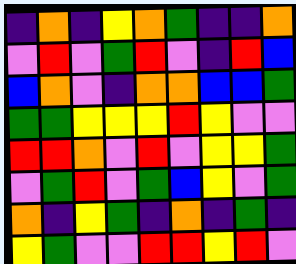[["indigo", "orange", "indigo", "yellow", "orange", "green", "indigo", "indigo", "orange"], ["violet", "red", "violet", "green", "red", "violet", "indigo", "red", "blue"], ["blue", "orange", "violet", "indigo", "orange", "orange", "blue", "blue", "green"], ["green", "green", "yellow", "yellow", "yellow", "red", "yellow", "violet", "violet"], ["red", "red", "orange", "violet", "red", "violet", "yellow", "yellow", "green"], ["violet", "green", "red", "violet", "green", "blue", "yellow", "violet", "green"], ["orange", "indigo", "yellow", "green", "indigo", "orange", "indigo", "green", "indigo"], ["yellow", "green", "violet", "violet", "red", "red", "yellow", "red", "violet"]]